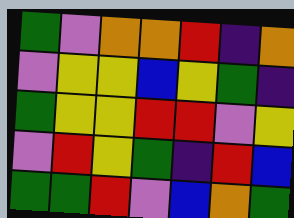[["green", "violet", "orange", "orange", "red", "indigo", "orange"], ["violet", "yellow", "yellow", "blue", "yellow", "green", "indigo"], ["green", "yellow", "yellow", "red", "red", "violet", "yellow"], ["violet", "red", "yellow", "green", "indigo", "red", "blue"], ["green", "green", "red", "violet", "blue", "orange", "green"]]